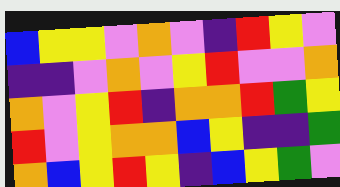[["blue", "yellow", "yellow", "violet", "orange", "violet", "indigo", "red", "yellow", "violet"], ["indigo", "indigo", "violet", "orange", "violet", "yellow", "red", "violet", "violet", "orange"], ["orange", "violet", "yellow", "red", "indigo", "orange", "orange", "red", "green", "yellow"], ["red", "violet", "yellow", "orange", "orange", "blue", "yellow", "indigo", "indigo", "green"], ["orange", "blue", "yellow", "red", "yellow", "indigo", "blue", "yellow", "green", "violet"]]